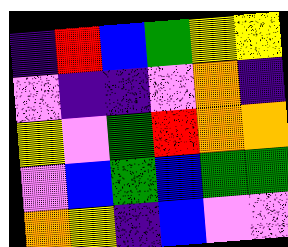[["indigo", "red", "blue", "green", "yellow", "yellow"], ["violet", "indigo", "indigo", "violet", "orange", "indigo"], ["yellow", "violet", "green", "red", "orange", "orange"], ["violet", "blue", "green", "blue", "green", "green"], ["orange", "yellow", "indigo", "blue", "violet", "violet"]]